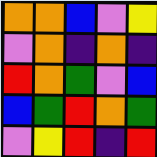[["orange", "orange", "blue", "violet", "yellow"], ["violet", "orange", "indigo", "orange", "indigo"], ["red", "orange", "green", "violet", "blue"], ["blue", "green", "red", "orange", "green"], ["violet", "yellow", "red", "indigo", "red"]]